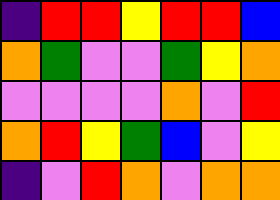[["indigo", "red", "red", "yellow", "red", "red", "blue"], ["orange", "green", "violet", "violet", "green", "yellow", "orange"], ["violet", "violet", "violet", "violet", "orange", "violet", "red"], ["orange", "red", "yellow", "green", "blue", "violet", "yellow"], ["indigo", "violet", "red", "orange", "violet", "orange", "orange"]]